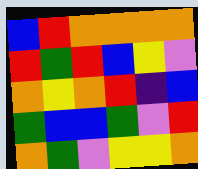[["blue", "red", "orange", "orange", "orange", "orange"], ["red", "green", "red", "blue", "yellow", "violet"], ["orange", "yellow", "orange", "red", "indigo", "blue"], ["green", "blue", "blue", "green", "violet", "red"], ["orange", "green", "violet", "yellow", "yellow", "orange"]]